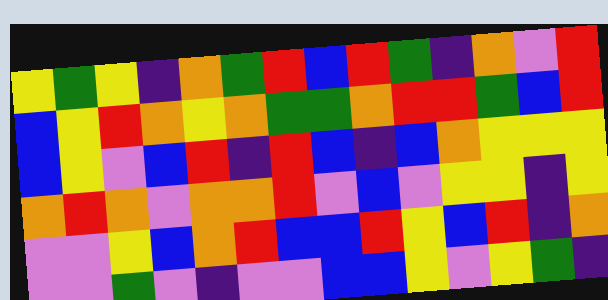[["yellow", "green", "yellow", "indigo", "orange", "green", "red", "blue", "red", "green", "indigo", "orange", "violet", "red"], ["blue", "yellow", "red", "orange", "yellow", "orange", "green", "green", "orange", "red", "red", "green", "blue", "red"], ["blue", "yellow", "violet", "blue", "red", "indigo", "red", "blue", "indigo", "blue", "orange", "yellow", "yellow", "yellow"], ["orange", "red", "orange", "violet", "orange", "orange", "red", "violet", "blue", "violet", "yellow", "yellow", "indigo", "yellow"], ["violet", "violet", "yellow", "blue", "orange", "red", "blue", "blue", "red", "yellow", "blue", "red", "indigo", "orange"], ["violet", "violet", "green", "violet", "indigo", "violet", "violet", "blue", "blue", "yellow", "violet", "yellow", "green", "indigo"]]